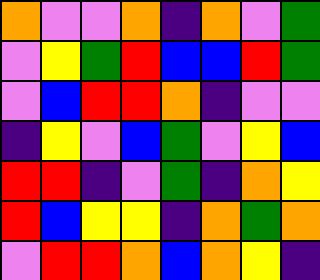[["orange", "violet", "violet", "orange", "indigo", "orange", "violet", "green"], ["violet", "yellow", "green", "red", "blue", "blue", "red", "green"], ["violet", "blue", "red", "red", "orange", "indigo", "violet", "violet"], ["indigo", "yellow", "violet", "blue", "green", "violet", "yellow", "blue"], ["red", "red", "indigo", "violet", "green", "indigo", "orange", "yellow"], ["red", "blue", "yellow", "yellow", "indigo", "orange", "green", "orange"], ["violet", "red", "red", "orange", "blue", "orange", "yellow", "indigo"]]